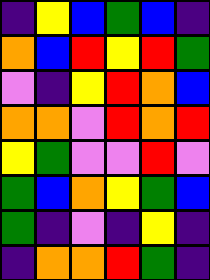[["indigo", "yellow", "blue", "green", "blue", "indigo"], ["orange", "blue", "red", "yellow", "red", "green"], ["violet", "indigo", "yellow", "red", "orange", "blue"], ["orange", "orange", "violet", "red", "orange", "red"], ["yellow", "green", "violet", "violet", "red", "violet"], ["green", "blue", "orange", "yellow", "green", "blue"], ["green", "indigo", "violet", "indigo", "yellow", "indigo"], ["indigo", "orange", "orange", "red", "green", "indigo"]]